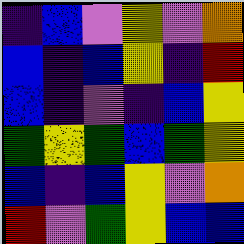[["indigo", "blue", "violet", "yellow", "violet", "orange"], ["blue", "indigo", "blue", "yellow", "indigo", "red"], ["blue", "indigo", "violet", "indigo", "blue", "yellow"], ["green", "yellow", "green", "blue", "green", "yellow"], ["blue", "indigo", "blue", "yellow", "violet", "orange"], ["red", "violet", "green", "yellow", "blue", "blue"]]